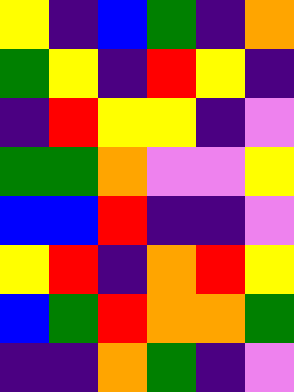[["yellow", "indigo", "blue", "green", "indigo", "orange"], ["green", "yellow", "indigo", "red", "yellow", "indigo"], ["indigo", "red", "yellow", "yellow", "indigo", "violet"], ["green", "green", "orange", "violet", "violet", "yellow"], ["blue", "blue", "red", "indigo", "indigo", "violet"], ["yellow", "red", "indigo", "orange", "red", "yellow"], ["blue", "green", "red", "orange", "orange", "green"], ["indigo", "indigo", "orange", "green", "indigo", "violet"]]